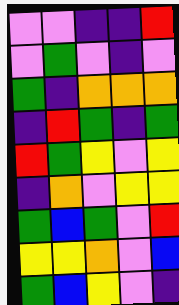[["violet", "violet", "indigo", "indigo", "red"], ["violet", "green", "violet", "indigo", "violet"], ["green", "indigo", "orange", "orange", "orange"], ["indigo", "red", "green", "indigo", "green"], ["red", "green", "yellow", "violet", "yellow"], ["indigo", "orange", "violet", "yellow", "yellow"], ["green", "blue", "green", "violet", "red"], ["yellow", "yellow", "orange", "violet", "blue"], ["green", "blue", "yellow", "violet", "indigo"]]